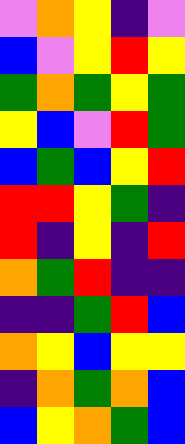[["violet", "orange", "yellow", "indigo", "violet"], ["blue", "violet", "yellow", "red", "yellow"], ["green", "orange", "green", "yellow", "green"], ["yellow", "blue", "violet", "red", "green"], ["blue", "green", "blue", "yellow", "red"], ["red", "red", "yellow", "green", "indigo"], ["red", "indigo", "yellow", "indigo", "red"], ["orange", "green", "red", "indigo", "indigo"], ["indigo", "indigo", "green", "red", "blue"], ["orange", "yellow", "blue", "yellow", "yellow"], ["indigo", "orange", "green", "orange", "blue"], ["blue", "yellow", "orange", "green", "blue"]]